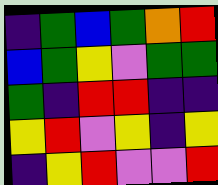[["indigo", "green", "blue", "green", "orange", "red"], ["blue", "green", "yellow", "violet", "green", "green"], ["green", "indigo", "red", "red", "indigo", "indigo"], ["yellow", "red", "violet", "yellow", "indigo", "yellow"], ["indigo", "yellow", "red", "violet", "violet", "red"]]